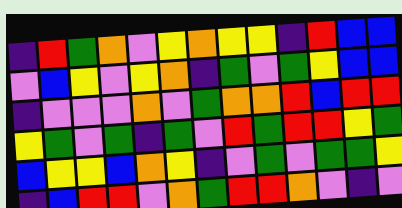[["indigo", "red", "green", "orange", "violet", "yellow", "orange", "yellow", "yellow", "indigo", "red", "blue", "blue"], ["violet", "blue", "yellow", "violet", "yellow", "orange", "indigo", "green", "violet", "green", "yellow", "blue", "blue"], ["indigo", "violet", "violet", "violet", "orange", "violet", "green", "orange", "orange", "red", "blue", "red", "red"], ["yellow", "green", "violet", "green", "indigo", "green", "violet", "red", "green", "red", "red", "yellow", "green"], ["blue", "yellow", "yellow", "blue", "orange", "yellow", "indigo", "violet", "green", "violet", "green", "green", "yellow"], ["indigo", "blue", "red", "red", "violet", "orange", "green", "red", "red", "orange", "violet", "indigo", "violet"]]